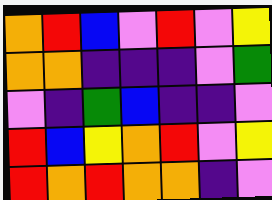[["orange", "red", "blue", "violet", "red", "violet", "yellow"], ["orange", "orange", "indigo", "indigo", "indigo", "violet", "green"], ["violet", "indigo", "green", "blue", "indigo", "indigo", "violet"], ["red", "blue", "yellow", "orange", "red", "violet", "yellow"], ["red", "orange", "red", "orange", "orange", "indigo", "violet"]]